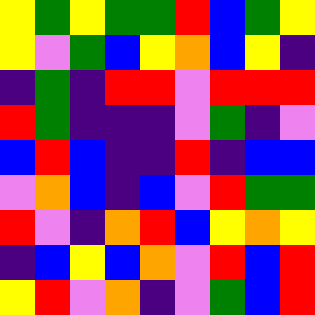[["yellow", "green", "yellow", "green", "green", "red", "blue", "green", "yellow"], ["yellow", "violet", "green", "blue", "yellow", "orange", "blue", "yellow", "indigo"], ["indigo", "green", "indigo", "red", "red", "violet", "red", "red", "red"], ["red", "green", "indigo", "indigo", "indigo", "violet", "green", "indigo", "violet"], ["blue", "red", "blue", "indigo", "indigo", "red", "indigo", "blue", "blue"], ["violet", "orange", "blue", "indigo", "blue", "violet", "red", "green", "green"], ["red", "violet", "indigo", "orange", "red", "blue", "yellow", "orange", "yellow"], ["indigo", "blue", "yellow", "blue", "orange", "violet", "red", "blue", "red"], ["yellow", "red", "violet", "orange", "indigo", "violet", "green", "blue", "red"]]